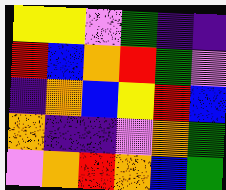[["yellow", "yellow", "violet", "green", "indigo", "indigo"], ["red", "blue", "orange", "red", "green", "violet"], ["indigo", "orange", "blue", "yellow", "red", "blue"], ["orange", "indigo", "indigo", "violet", "orange", "green"], ["violet", "orange", "red", "orange", "blue", "green"]]